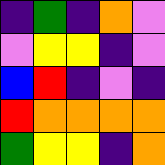[["indigo", "green", "indigo", "orange", "violet"], ["violet", "yellow", "yellow", "indigo", "violet"], ["blue", "red", "indigo", "violet", "indigo"], ["red", "orange", "orange", "orange", "orange"], ["green", "yellow", "yellow", "indigo", "orange"]]